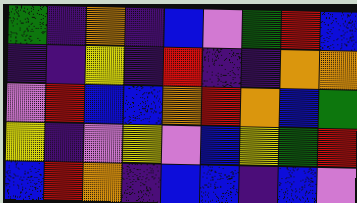[["green", "indigo", "orange", "indigo", "blue", "violet", "green", "red", "blue"], ["indigo", "indigo", "yellow", "indigo", "red", "indigo", "indigo", "orange", "orange"], ["violet", "red", "blue", "blue", "orange", "red", "orange", "blue", "green"], ["yellow", "indigo", "violet", "yellow", "violet", "blue", "yellow", "green", "red"], ["blue", "red", "orange", "indigo", "blue", "blue", "indigo", "blue", "violet"]]